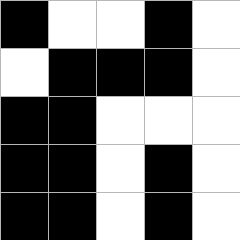[["black", "white", "white", "black", "white"], ["white", "black", "black", "black", "white"], ["black", "black", "white", "white", "white"], ["black", "black", "white", "black", "white"], ["black", "black", "white", "black", "white"]]